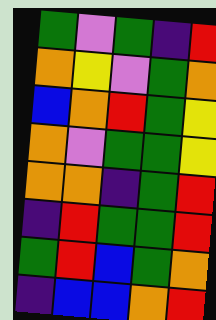[["green", "violet", "green", "indigo", "red"], ["orange", "yellow", "violet", "green", "orange"], ["blue", "orange", "red", "green", "yellow"], ["orange", "violet", "green", "green", "yellow"], ["orange", "orange", "indigo", "green", "red"], ["indigo", "red", "green", "green", "red"], ["green", "red", "blue", "green", "orange"], ["indigo", "blue", "blue", "orange", "red"]]